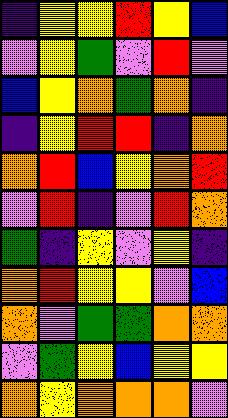[["indigo", "yellow", "yellow", "red", "yellow", "blue"], ["violet", "yellow", "green", "violet", "red", "violet"], ["blue", "yellow", "orange", "green", "orange", "indigo"], ["indigo", "yellow", "red", "red", "indigo", "orange"], ["orange", "red", "blue", "yellow", "orange", "red"], ["violet", "red", "indigo", "violet", "red", "orange"], ["green", "indigo", "yellow", "violet", "yellow", "indigo"], ["orange", "red", "yellow", "yellow", "violet", "blue"], ["orange", "violet", "green", "green", "orange", "orange"], ["violet", "green", "yellow", "blue", "yellow", "yellow"], ["orange", "yellow", "orange", "orange", "orange", "violet"]]